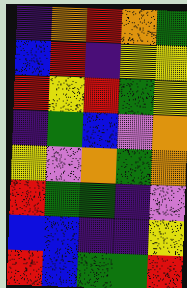[["indigo", "orange", "red", "orange", "green"], ["blue", "red", "indigo", "yellow", "yellow"], ["red", "yellow", "red", "green", "yellow"], ["indigo", "green", "blue", "violet", "orange"], ["yellow", "violet", "orange", "green", "orange"], ["red", "green", "green", "indigo", "violet"], ["blue", "blue", "indigo", "indigo", "yellow"], ["red", "blue", "green", "green", "red"]]